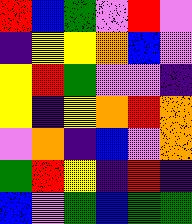[["red", "blue", "green", "violet", "red", "violet"], ["indigo", "yellow", "yellow", "orange", "blue", "violet"], ["yellow", "red", "green", "violet", "violet", "indigo"], ["yellow", "indigo", "yellow", "orange", "red", "orange"], ["violet", "orange", "indigo", "blue", "violet", "orange"], ["green", "red", "yellow", "indigo", "red", "indigo"], ["blue", "violet", "green", "blue", "green", "green"]]